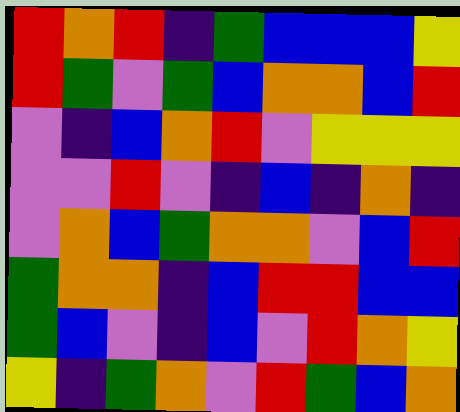[["red", "orange", "red", "indigo", "green", "blue", "blue", "blue", "yellow"], ["red", "green", "violet", "green", "blue", "orange", "orange", "blue", "red"], ["violet", "indigo", "blue", "orange", "red", "violet", "yellow", "yellow", "yellow"], ["violet", "violet", "red", "violet", "indigo", "blue", "indigo", "orange", "indigo"], ["violet", "orange", "blue", "green", "orange", "orange", "violet", "blue", "red"], ["green", "orange", "orange", "indigo", "blue", "red", "red", "blue", "blue"], ["green", "blue", "violet", "indigo", "blue", "violet", "red", "orange", "yellow"], ["yellow", "indigo", "green", "orange", "violet", "red", "green", "blue", "orange"]]